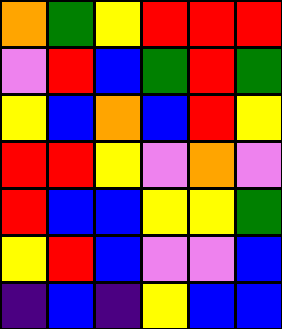[["orange", "green", "yellow", "red", "red", "red"], ["violet", "red", "blue", "green", "red", "green"], ["yellow", "blue", "orange", "blue", "red", "yellow"], ["red", "red", "yellow", "violet", "orange", "violet"], ["red", "blue", "blue", "yellow", "yellow", "green"], ["yellow", "red", "blue", "violet", "violet", "blue"], ["indigo", "blue", "indigo", "yellow", "blue", "blue"]]